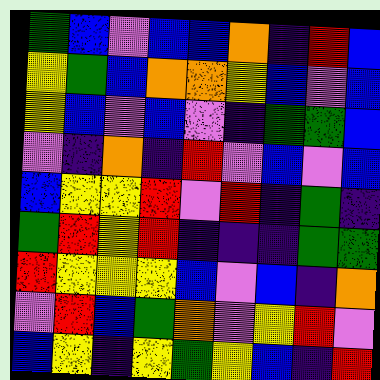[["green", "blue", "violet", "blue", "blue", "orange", "indigo", "red", "blue"], ["yellow", "green", "blue", "orange", "orange", "yellow", "blue", "violet", "blue"], ["yellow", "blue", "violet", "blue", "violet", "indigo", "green", "green", "blue"], ["violet", "indigo", "orange", "indigo", "red", "violet", "blue", "violet", "blue"], ["blue", "yellow", "yellow", "red", "violet", "red", "indigo", "green", "indigo"], ["green", "red", "yellow", "red", "indigo", "indigo", "indigo", "green", "green"], ["red", "yellow", "yellow", "yellow", "blue", "violet", "blue", "indigo", "orange"], ["violet", "red", "blue", "green", "orange", "violet", "yellow", "red", "violet"], ["blue", "yellow", "indigo", "yellow", "green", "yellow", "blue", "indigo", "red"]]